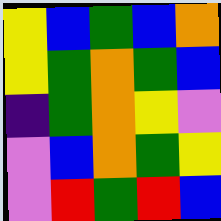[["yellow", "blue", "green", "blue", "orange"], ["yellow", "green", "orange", "green", "blue"], ["indigo", "green", "orange", "yellow", "violet"], ["violet", "blue", "orange", "green", "yellow"], ["violet", "red", "green", "red", "blue"]]